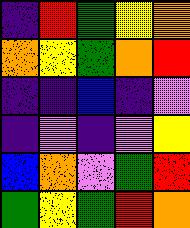[["indigo", "red", "green", "yellow", "orange"], ["orange", "yellow", "green", "orange", "red"], ["indigo", "indigo", "blue", "indigo", "violet"], ["indigo", "violet", "indigo", "violet", "yellow"], ["blue", "orange", "violet", "green", "red"], ["green", "yellow", "green", "red", "orange"]]